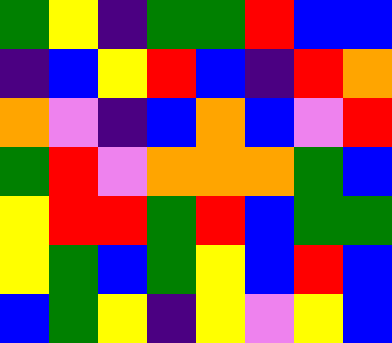[["green", "yellow", "indigo", "green", "green", "red", "blue", "blue"], ["indigo", "blue", "yellow", "red", "blue", "indigo", "red", "orange"], ["orange", "violet", "indigo", "blue", "orange", "blue", "violet", "red"], ["green", "red", "violet", "orange", "orange", "orange", "green", "blue"], ["yellow", "red", "red", "green", "red", "blue", "green", "green"], ["yellow", "green", "blue", "green", "yellow", "blue", "red", "blue"], ["blue", "green", "yellow", "indigo", "yellow", "violet", "yellow", "blue"]]